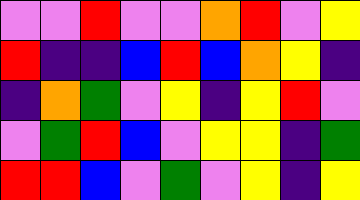[["violet", "violet", "red", "violet", "violet", "orange", "red", "violet", "yellow"], ["red", "indigo", "indigo", "blue", "red", "blue", "orange", "yellow", "indigo"], ["indigo", "orange", "green", "violet", "yellow", "indigo", "yellow", "red", "violet"], ["violet", "green", "red", "blue", "violet", "yellow", "yellow", "indigo", "green"], ["red", "red", "blue", "violet", "green", "violet", "yellow", "indigo", "yellow"]]